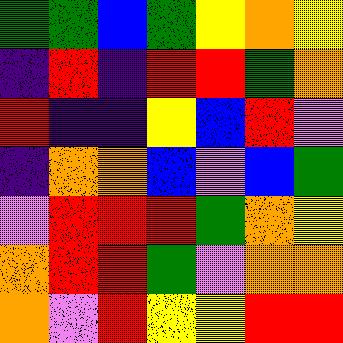[["green", "green", "blue", "green", "yellow", "orange", "yellow"], ["indigo", "red", "indigo", "red", "red", "green", "orange"], ["red", "indigo", "indigo", "yellow", "blue", "red", "violet"], ["indigo", "orange", "orange", "blue", "violet", "blue", "green"], ["violet", "red", "red", "red", "green", "orange", "yellow"], ["orange", "red", "red", "green", "violet", "orange", "orange"], ["orange", "violet", "red", "yellow", "yellow", "red", "red"]]